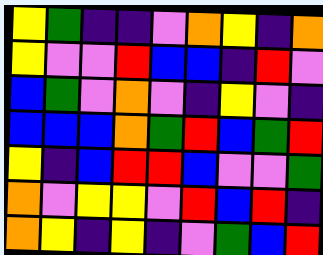[["yellow", "green", "indigo", "indigo", "violet", "orange", "yellow", "indigo", "orange"], ["yellow", "violet", "violet", "red", "blue", "blue", "indigo", "red", "violet"], ["blue", "green", "violet", "orange", "violet", "indigo", "yellow", "violet", "indigo"], ["blue", "blue", "blue", "orange", "green", "red", "blue", "green", "red"], ["yellow", "indigo", "blue", "red", "red", "blue", "violet", "violet", "green"], ["orange", "violet", "yellow", "yellow", "violet", "red", "blue", "red", "indigo"], ["orange", "yellow", "indigo", "yellow", "indigo", "violet", "green", "blue", "red"]]